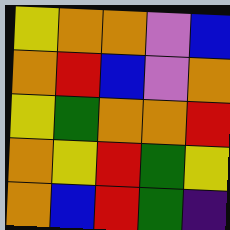[["yellow", "orange", "orange", "violet", "blue"], ["orange", "red", "blue", "violet", "orange"], ["yellow", "green", "orange", "orange", "red"], ["orange", "yellow", "red", "green", "yellow"], ["orange", "blue", "red", "green", "indigo"]]